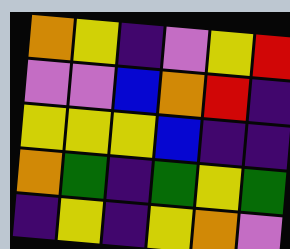[["orange", "yellow", "indigo", "violet", "yellow", "red"], ["violet", "violet", "blue", "orange", "red", "indigo"], ["yellow", "yellow", "yellow", "blue", "indigo", "indigo"], ["orange", "green", "indigo", "green", "yellow", "green"], ["indigo", "yellow", "indigo", "yellow", "orange", "violet"]]